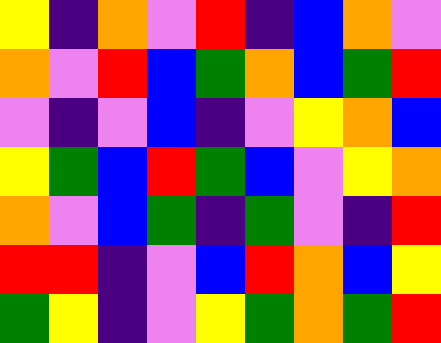[["yellow", "indigo", "orange", "violet", "red", "indigo", "blue", "orange", "violet"], ["orange", "violet", "red", "blue", "green", "orange", "blue", "green", "red"], ["violet", "indigo", "violet", "blue", "indigo", "violet", "yellow", "orange", "blue"], ["yellow", "green", "blue", "red", "green", "blue", "violet", "yellow", "orange"], ["orange", "violet", "blue", "green", "indigo", "green", "violet", "indigo", "red"], ["red", "red", "indigo", "violet", "blue", "red", "orange", "blue", "yellow"], ["green", "yellow", "indigo", "violet", "yellow", "green", "orange", "green", "red"]]